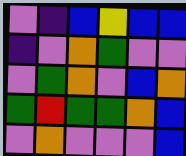[["violet", "indigo", "blue", "yellow", "blue", "blue"], ["indigo", "violet", "orange", "green", "violet", "violet"], ["violet", "green", "orange", "violet", "blue", "orange"], ["green", "red", "green", "green", "orange", "blue"], ["violet", "orange", "violet", "violet", "violet", "blue"]]